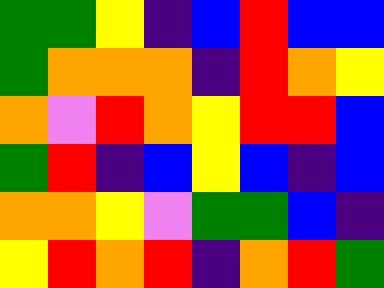[["green", "green", "yellow", "indigo", "blue", "red", "blue", "blue"], ["green", "orange", "orange", "orange", "indigo", "red", "orange", "yellow"], ["orange", "violet", "red", "orange", "yellow", "red", "red", "blue"], ["green", "red", "indigo", "blue", "yellow", "blue", "indigo", "blue"], ["orange", "orange", "yellow", "violet", "green", "green", "blue", "indigo"], ["yellow", "red", "orange", "red", "indigo", "orange", "red", "green"]]